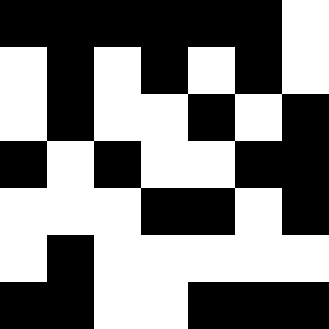[["black", "black", "black", "black", "black", "black", "white"], ["white", "black", "white", "black", "white", "black", "white"], ["white", "black", "white", "white", "black", "white", "black"], ["black", "white", "black", "white", "white", "black", "black"], ["white", "white", "white", "black", "black", "white", "black"], ["white", "black", "white", "white", "white", "white", "white"], ["black", "black", "white", "white", "black", "black", "black"]]